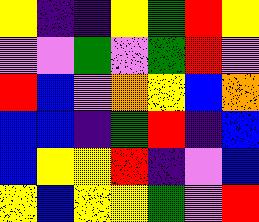[["yellow", "indigo", "indigo", "yellow", "green", "red", "yellow"], ["violet", "violet", "green", "violet", "green", "red", "violet"], ["red", "blue", "violet", "orange", "yellow", "blue", "orange"], ["blue", "blue", "indigo", "green", "red", "indigo", "blue"], ["blue", "yellow", "yellow", "red", "indigo", "violet", "blue"], ["yellow", "blue", "yellow", "yellow", "green", "violet", "red"]]